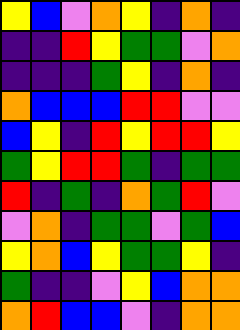[["yellow", "blue", "violet", "orange", "yellow", "indigo", "orange", "indigo"], ["indigo", "indigo", "red", "yellow", "green", "green", "violet", "orange"], ["indigo", "indigo", "indigo", "green", "yellow", "indigo", "orange", "indigo"], ["orange", "blue", "blue", "blue", "red", "red", "violet", "violet"], ["blue", "yellow", "indigo", "red", "yellow", "red", "red", "yellow"], ["green", "yellow", "red", "red", "green", "indigo", "green", "green"], ["red", "indigo", "green", "indigo", "orange", "green", "red", "violet"], ["violet", "orange", "indigo", "green", "green", "violet", "green", "blue"], ["yellow", "orange", "blue", "yellow", "green", "green", "yellow", "indigo"], ["green", "indigo", "indigo", "violet", "yellow", "blue", "orange", "orange"], ["orange", "red", "blue", "blue", "violet", "indigo", "orange", "orange"]]